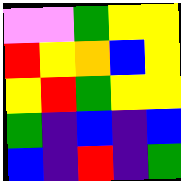[["violet", "violet", "green", "yellow", "yellow"], ["red", "yellow", "orange", "blue", "yellow"], ["yellow", "red", "green", "yellow", "yellow"], ["green", "indigo", "blue", "indigo", "blue"], ["blue", "indigo", "red", "indigo", "green"]]